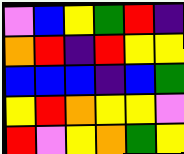[["violet", "blue", "yellow", "green", "red", "indigo"], ["orange", "red", "indigo", "red", "yellow", "yellow"], ["blue", "blue", "blue", "indigo", "blue", "green"], ["yellow", "red", "orange", "yellow", "yellow", "violet"], ["red", "violet", "yellow", "orange", "green", "yellow"]]